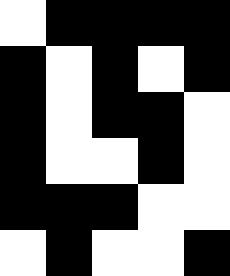[["white", "black", "black", "black", "black"], ["black", "white", "black", "white", "black"], ["black", "white", "black", "black", "white"], ["black", "white", "white", "black", "white"], ["black", "black", "black", "white", "white"], ["white", "black", "white", "white", "black"]]